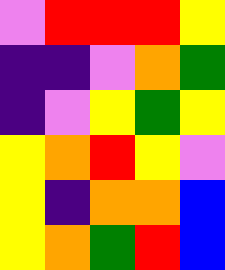[["violet", "red", "red", "red", "yellow"], ["indigo", "indigo", "violet", "orange", "green"], ["indigo", "violet", "yellow", "green", "yellow"], ["yellow", "orange", "red", "yellow", "violet"], ["yellow", "indigo", "orange", "orange", "blue"], ["yellow", "orange", "green", "red", "blue"]]